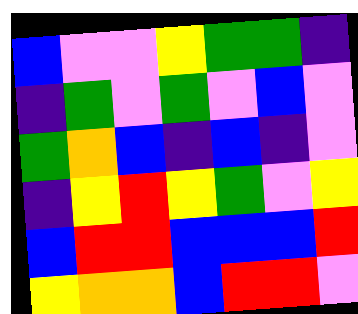[["blue", "violet", "violet", "yellow", "green", "green", "indigo"], ["indigo", "green", "violet", "green", "violet", "blue", "violet"], ["green", "orange", "blue", "indigo", "blue", "indigo", "violet"], ["indigo", "yellow", "red", "yellow", "green", "violet", "yellow"], ["blue", "red", "red", "blue", "blue", "blue", "red"], ["yellow", "orange", "orange", "blue", "red", "red", "violet"]]